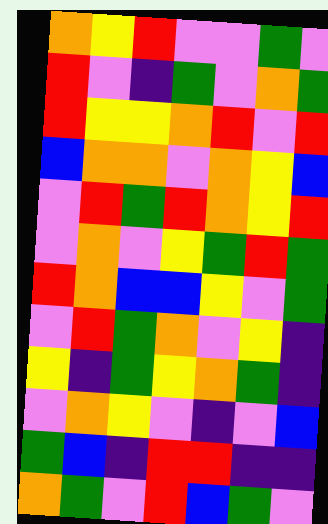[["orange", "yellow", "red", "violet", "violet", "green", "violet"], ["red", "violet", "indigo", "green", "violet", "orange", "green"], ["red", "yellow", "yellow", "orange", "red", "violet", "red"], ["blue", "orange", "orange", "violet", "orange", "yellow", "blue"], ["violet", "red", "green", "red", "orange", "yellow", "red"], ["violet", "orange", "violet", "yellow", "green", "red", "green"], ["red", "orange", "blue", "blue", "yellow", "violet", "green"], ["violet", "red", "green", "orange", "violet", "yellow", "indigo"], ["yellow", "indigo", "green", "yellow", "orange", "green", "indigo"], ["violet", "orange", "yellow", "violet", "indigo", "violet", "blue"], ["green", "blue", "indigo", "red", "red", "indigo", "indigo"], ["orange", "green", "violet", "red", "blue", "green", "violet"]]